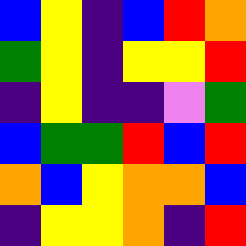[["blue", "yellow", "indigo", "blue", "red", "orange"], ["green", "yellow", "indigo", "yellow", "yellow", "red"], ["indigo", "yellow", "indigo", "indigo", "violet", "green"], ["blue", "green", "green", "red", "blue", "red"], ["orange", "blue", "yellow", "orange", "orange", "blue"], ["indigo", "yellow", "yellow", "orange", "indigo", "red"]]